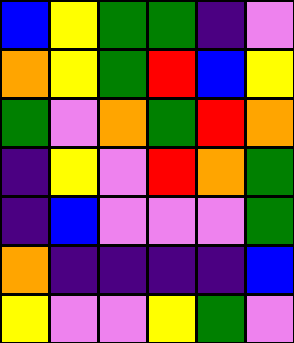[["blue", "yellow", "green", "green", "indigo", "violet"], ["orange", "yellow", "green", "red", "blue", "yellow"], ["green", "violet", "orange", "green", "red", "orange"], ["indigo", "yellow", "violet", "red", "orange", "green"], ["indigo", "blue", "violet", "violet", "violet", "green"], ["orange", "indigo", "indigo", "indigo", "indigo", "blue"], ["yellow", "violet", "violet", "yellow", "green", "violet"]]